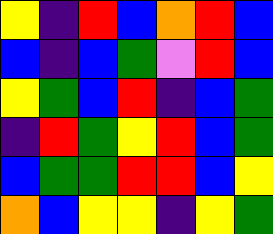[["yellow", "indigo", "red", "blue", "orange", "red", "blue"], ["blue", "indigo", "blue", "green", "violet", "red", "blue"], ["yellow", "green", "blue", "red", "indigo", "blue", "green"], ["indigo", "red", "green", "yellow", "red", "blue", "green"], ["blue", "green", "green", "red", "red", "blue", "yellow"], ["orange", "blue", "yellow", "yellow", "indigo", "yellow", "green"]]